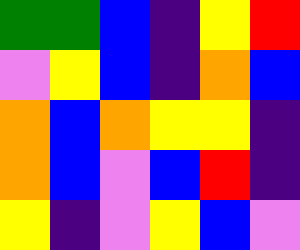[["green", "green", "blue", "indigo", "yellow", "red"], ["violet", "yellow", "blue", "indigo", "orange", "blue"], ["orange", "blue", "orange", "yellow", "yellow", "indigo"], ["orange", "blue", "violet", "blue", "red", "indigo"], ["yellow", "indigo", "violet", "yellow", "blue", "violet"]]